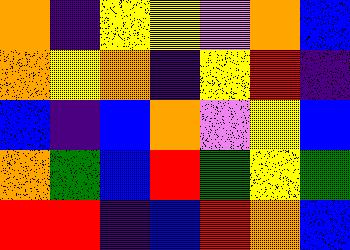[["orange", "indigo", "yellow", "yellow", "violet", "orange", "blue"], ["orange", "yellow", "orange", "indigo", "yellow", "red", "indigo"], ["blue", "indigo", "blue", "orange", "violet", "yellow", "blue"], ["orange", "green", "blue", "red", "green", "yellow", "green"], ["red", "red", "indigo", "blue", "red", "orange", "blue"]]